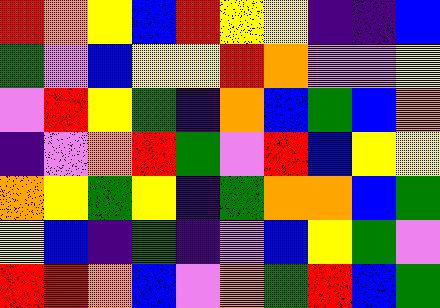[["red", "orange", "yellow", "blue", "red", "yellow", "yellow", "indigo", "indigo", "blue"], ["green", "violet", "blue", "yellow", "yellow", "red", "orange", "violet", "violet", "yellow"], ["violet", "red", "yellow", "green", "indigo", "orange", "blue", "green", "blue", "orange"], ["indigo", "violet", "orange", "red", "green", "violet", "red", "blue", "yellow", "yellow"], ["orange", "yellow", "green", "yellow", "indigo", "green", "orange", "orange", "blue", "green"], ["yellow", "blue", "indigo", "green", "indigo", "violet", "blue", "yellow", "green", "violet"], ["red", "red", "orange", "blue", "violet", "orange", "green", "red", "blue", "green"]]